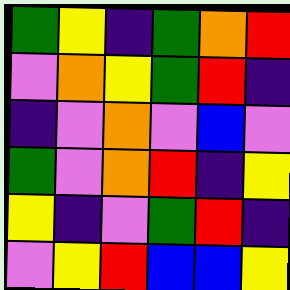[["green", "yellow", "indigo", "green", "orange", "red"], ["violet", "orange", "yellow", "green", "red", "indigo"], ["indigo", "violet", "orange", "violet", "blue", "violet"], ["green", "violet", "orange", "red", "indigo", "yellow"], ["yellow", "indigo", "violet", "green", "red", "indigo"], ["violet", "yellow", "red", "blue", "blue", "yellow"]]